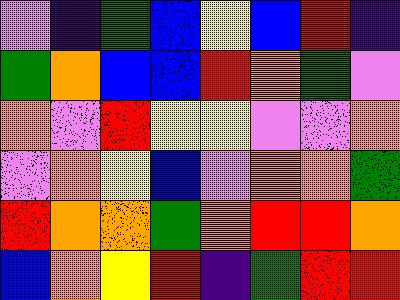[["violet", "indigo", "green", "blue", "yellow", "blue", "red", "indigo"], ["green", "orange", "blue", "blue", "red", "orange", "green", "violet"], ["orange", "violet", "red", "yellow", "yellow", "violet", "violet", "orange"], ["violet", "orange", "yellow", "blue", "violet", "orange", "orange", "green"], ["red", "orange", "orange", "green", "orange", "red", "red", "orange"], ["blue", "orange", "yellow", "red", "indigo", "green", "red", "red"]]